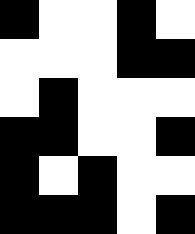[["black", "white", "white", "black", "white"], ["white", "white", "white", "black", "black"], ["white", "black", "white", "white", "white"], ["black", "black", "white", "white", "black"], ["black", "white", "black", "white", "white"], ["black", "black", "black", "white", "black"]]